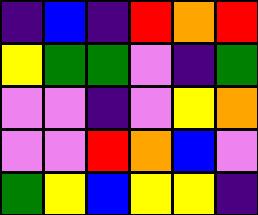[["indigo", "blue", "indigo", "red", "orange", "red"], ["yellow", "green", "green", "violet", "indigo", "green"], ["violet", "violet", "indigo", "violet", "yellow", "orange"], ["violet", "violet", "red", "orange", "blue", "violet"], ["green", "yellow", "blue", "yellow", "yellow", "indigo"]]